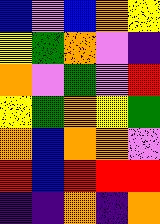[["blue", "violet", "blue", "orange", "yellow"], ["yellow", "green", "orange", "violet", "indigo"], ["orange", "violet", "green", "violet", "red"], ["yellow", "green", "orange", "yellow", "green"], ["orange", "blue", "orange", "orange", "violet"], ["red", "blue", "red", "red", "red"], ["indigo", "indigo", "orange", "indigo", "orange"]]